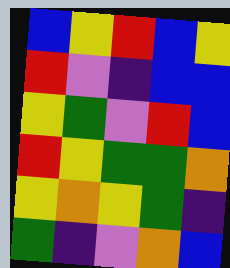[["blue", "yellow", "red", "blue", "yellow"], ["red", "violet", "indigo", "blue", "blue"], ["yellow", "green", "violet", "red", "blue"], ["red", "yellow", "green", "green", "orange"], ["yellow", "orange", "yellow", "green", "indigo"], ["green", "indigo", "violet", "orange", "blue"]]